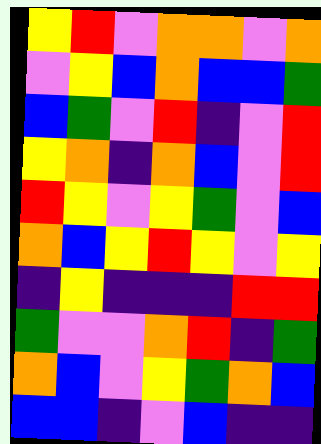[["yellow", "red", "violet", "orange", "orange", "violet", "orange"], ["violet", "yellow", "blue", "orange", "blue", "blue", "green"], ["blue", "green", "violet", "red", "indigo", "violet", "red"], ["yellow", "orange", "indigo", "orange", "blue", "violet", "red"], ["red", "yellow", "violet", "yellow", "green", "violet", "blue"], ["orange", "blue", "yellow", "red", "yellow", "violet", "yellow"], ["indigo", "yellow", "indigo", "indigo", "indigo", "red", "red"], ["green", "violet", "violet", "orange", "red", "indigo", "green"], ["orange", "blue", "violet", "yellow", "green", "orange", "blue"], ["blue", "blue", "indigo", "violet", "blue", "indigo", "indigo"]]